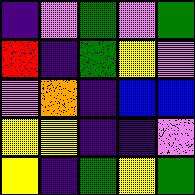[["indigo", "violet", "green", "violet", "green"], ["red", "indigo", "green", "yellow", "violet"], ["violet", "orange", "indigo", "blue", "blue"], ["yellow", "yellow", "indigo", "indigo", "violet"], ["yellow", "indigo", "green", "yellow", "green"]]